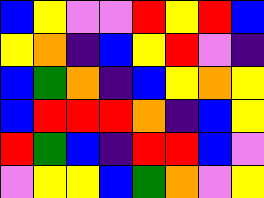[["blue", "yellow", "violet", "violet", "red", "yellow", "red", "blue"], ["yellow", "orange", "indigo", "blue", "yellow", "red", "violet", "indigo"], ["blue", "green", "orange", "indigo", "blue", "yellow", "orange", "yellow"], ["blue", "red", "red", "red", "orange", "indigo", "blue", "yellow"], ["red", "green", "blue", "indigo", "red", "red", "blue", "violet"], ["violet", "yellow", "yellow", "blue", "green", "orange", "violet", "yellow"]]